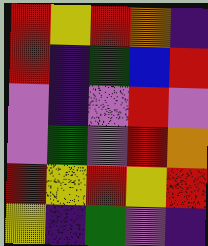[["red", "yellow", "red", "orange", "indigo"], ["red", "indigo", "green", "blue", "red"], ["violet", "indigo", "violet", "red", "violet"], ["violet", "green", "violet", "red", "orange"], ["red", "yellow", "red", "yellow", "red"], ["yellow", "indigo", "green", "violet", "indigo"]]